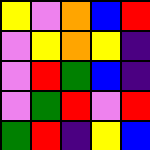[["yellow", "violet", "orange", "blue", "red"], ["violet", "yellow", "orange", "yellow", "indigo"], ["violet", "red", "green", "blue", "indigo"], ["violet", "green", "red", "violet", "red"], ["green", "red", "indigo", "yellow", "blue"]]